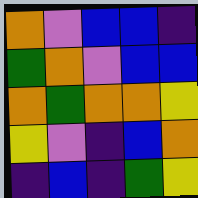[["orange", "violet", "blue", "blue", "indigo"], ["green", "orange", "violet", "blue", "blue"], ["orange", "green", "orange", "orange", "yellow"], ["yellow", "violet", "indigo", "blue", "orange"], ["indigo", "blue", "indigo", "green", "yellow"]]